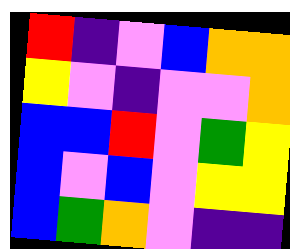[["red", "indigo", "violet", "blue", "orange", "orange"], ["yellow", "violet", "indigo", "violet", "violet", "orange"], ["blue", "blue", "red", "violet", "green", "yellow"], ["blue", "violet", "blue", "violet", "yellow", "yellow"], ["blue", "green", "orange", "violet", "indigo", "indigo"]]